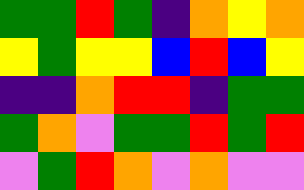[["green", "green", "red", "green", "indigo", "orange", "yellow", "orange"], ["yellow", "green", "yellow", "yellow", "blue", "red", "blue", "yellow"], ["indigo", "indigo", "orange", "red", "red", "indigo", "green", "green"], ["green", "orange", "violet", "green", "green", "red", "green", "red"], ["violet", "green", "red", "orange", "violet", "orange", "violet", "violet"]]